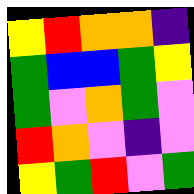[["yellow", "red", "orange", "orange", "indigo"], ["green", "blue", "blue", "green", "yellow"], ["green", "violet", "orange", "green", "violet"], ["red", "orange", "violet", "indigo", "violet"], ["yellow", "green", "red", "violet", "green"]]